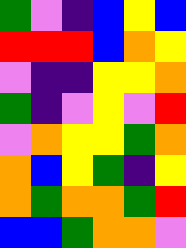[["green", "violet", "indigo", "blue", "yellow", "blue"], ["red", "red", "red", "blue", "orange", "yellow"], ["violet", "indigo", "indigo", "yellow", "yellow", "orange"], ["green", "indigo", "violet", "yellow", "violet", "red"], ["violet", "orange", "yellow", "yellow", "green", "orange"], ["orange", "blue", "yellow", "green", "indigo", "yellow"], ["orange", "green", "orange", "orange", "green", "red"], ["blue", "blue", "green", "orange", "orange", "violet"]]